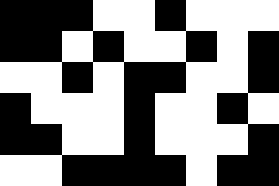[["black", "black", "black", "white", "white", "black", "white", "white", "white"], ["black", "black", "white", "black", "white", "white", "black", "white", "black"], ["white", "white", "black", "white", "black", "black", "white", "white", "black"], ["black", "white", "white", "white", "black", "white", "white", "black", "white"], ["black", "black", "white", "white", "black", "white", "white", "white", "black"], ["white", "white", "black", "black", "black", "black", "white", "black", "black"]]